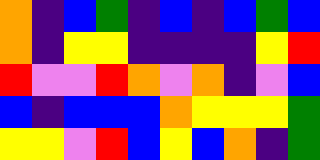[["orange", "indigo", "blue", "green", "indigo", "blue", "indigo", "blue", "green", "blue"], ["orange", "indigo", "yellow", "yellow", "indigo", "indigo", "indigo", "indigo", "yellow", "red"], ["red", "violet", "violet", "red", "orange", "violet", "orange", "indigo", "violet", "blue"], ["blue", "indigo", "blue", "blue", "blue", "orange", "yellow", "yellow", "yellow", "green"], ["yellow", "yellow", "violet", "red", "blue", "yellow", "blue", "orange", "indigo", "green"]]